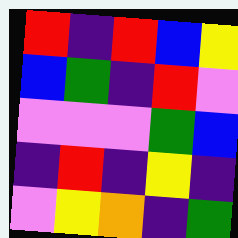[["red", "indigo", "red", "blue", "yellow"], ["blue", "green", "indigo", "red", "violet"], ["violet", "violet", "violet", "green", "blue"], ["indigo", "red", "indigo", "yellow", "indigo"], ["violet", "yellow", "orange", "indigo", "green"]]